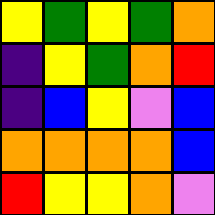[["yellow", "green", "yellow", "green", "orange"], ["indigo", "yellow", "green", "orange", "red"], ["indigo", "blue", "yellow", "violet", "blue"], ["orange", "orange", "orange", "orange", "blue"], ["red", "yellow", "yellow", "orange", "violet"]]